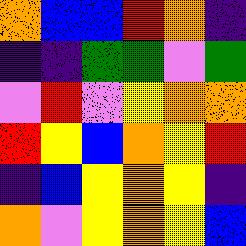[["orange", "blue", "blue", "red", "orange", "indigo"], ["indigo", "indigo", "green", "green", "violet", "green"], ["violet", "red", "violet", "yellow", "orange", "orange"], ["red", "yellow", "blue", "orange", "yellow", "red"], ["indigo", "blue", "yellow", "orange", "yellow", "indigo"], ["orange", "violet", "yellow", "orange", "yellow", "blue"]]